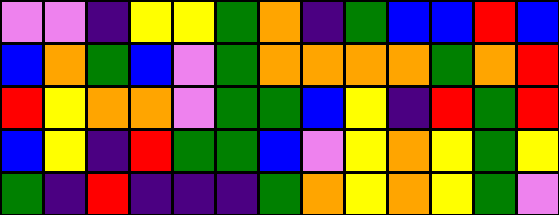[["violet", "violet", "indigo", "yellow", "yellow", "green", "orange", "indigo", "green", "blue", "blue", "red", "blue"], ["blue", "orange", "green", "blue", "violet", "green", "orange", "orange", "orange", "orange", "green", "orange", "red"], ["red", "yellow", "orange", "orange", "violet", "green", "green", "blue", "yellow", "indigo", "red", "green", "red"], ["blue", "yellow", "indigo", "red", "green", "green", "blue", "violet", "yellow", "orange", "yellow", "green", "yellow"], ["green", "indigo", "red", "indigo", "indigo", "indigo", "green", "orange", "yellow", "orange", "yellow", "green", "violet"]]